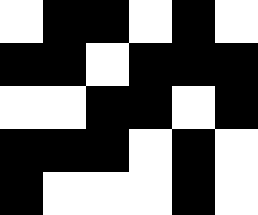[["white", "black", "black", "white", "black", "white"], ["black", "black", "white", "black", "black", "black"], ["white", "white", "black", "black", "white", "black"], ["black", "black", "black", "white", "black", "white"], ["black", "white", "white", "white", "black", "white"]]